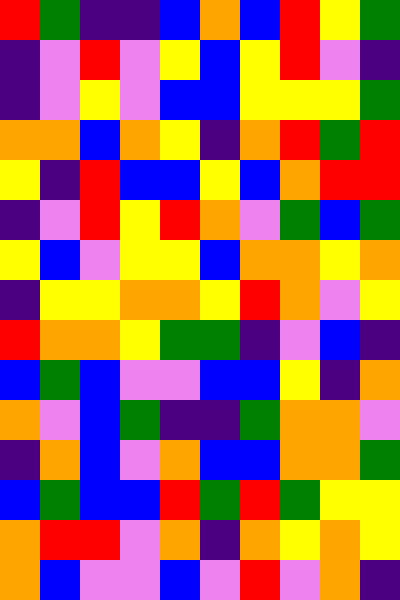[["red", "green", "indigo", "indigo", "blue", "orange", "blue", "red", "yellow", "green"], ["indigo", "violet", "red", "violet", "yellow", "blue", "yellow", "red", "violet", "indigo"], ["indigo", "violet", "yellow", "violet", "blue", "blue", "yellow", "yellow", "yellow", "green"], ["orange", "orange", "blue", "orange", "yellow", "indigo", "orange", "red", "green", "red"], ["yellow", "indigo", "red", "blue", "blue", "yellow", "blue", "orange", "red", "red"], ["indigo", "violet", "red", "yellow", "red", "orange", "violet", "green", "blue", "green"], ["yellow", "blue", "violet", "yellow", "yellow", "blue", "orange", "orange", "yellow", "orange"], ["indigo", "yellow", "yellow", "orange", "orange", "yellow", "red", "orange", "violet", "yellow"], ["red", "orange", "orange", "yellow", "green", "green", "indigo", "violet", "blue", "indigo"], ["blue", "green", "blue", "violet", "violet", "blue", "blue", "yellow", "indigo", "orange"], ["orange", "violet", "blue", "green", "indigo", "indigo", "green", "orange", "orange", "violet"], ["indigo", "orange", "blue", "violet", "orange", "blue", "blue", "orange", "orange", "green"], ["blue", "green", "blue", "blue", "red", "green", "red", "green", "yellow", "yellow"], ["orange", "red", "red", "violet", "orange", "indigo", "orange", "yellow", "orange", "yellow"], ["orange", "blue", "violet", "violet", "blue", "violet", "red", "violet", "orange", "indigo"]]